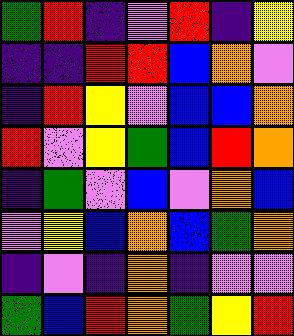[["green", "red", "indigo", "violet", "red", "indigo", "yellow"], ["indigo", "indigo", "red", "red", "blue", "orange", "violet"], ["indigo", "red", "yellow", "violet", "blue", "blue", "orange"], ["red", "violet", "yellow", "green", "blue", "red", "orange"], ["indigo", "green", "violet", "blue", "violet", "orange", "blue"], ["violet", "yellow", "blue", "orange", "blue", "green", "orange"], ["indigo", "violet", "indigo", "orange", "indigo", "violet", "violet"], ["green", "blue", "red", "orange", "green", "yellow", "red"]]